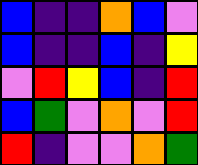[["blue", "indigo", "indigo", "orange", "blue", "violet"], ["blue", "indigo", "indigo", "blue", "indigo", "yellow"], ["violet", "red", "yellow", "blue", "indigo", "red"], ["blue", "green", "violet", "orange", "violet", "red"], ["red", "indigo", "violet", "violet", "orange", "green"]]